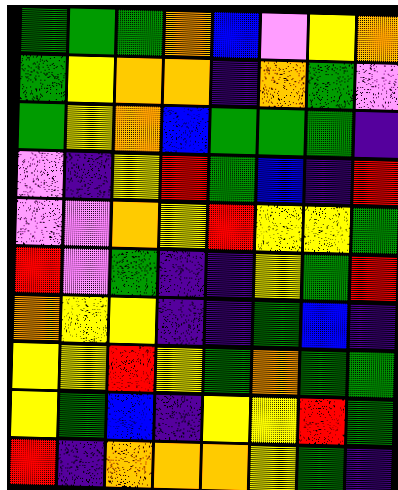[["green", "green", "green", "orange", "blue", "violet", "yellow", "orange"], ["green", "yellow", "orange", "orange", "indigo", "orange", "green", "violet"], ["green", "yellow", "orange", "blue", "green", "green", "green", "indigo"], ["violet", "indigo", "yellow", "red", "green", "blue", "indigo", "red"], ["violet", "violet", "orange", "yellow", "red", "yellow", "yellow", "green"], ["red", "violet", "green", "indigo", "indigo", "yellow", "green", "red"], ["orange", "yellow", "yellow", "indigo", "indigo", "green", "blue", "indigo"], ["yellow", "yellow", "red", "yellow", "green", "orange", "green", "green"], ["yellow", "green", "blue", "indigo", "yellow", "yellow", "red", "green"], ["red", "indigo", "orange", "orange", "orange", "yellow", "green", "indigo"]]